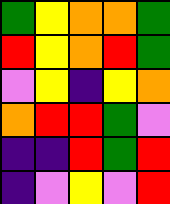[["green", "yellow", "orange", "orange", "green"], ["red", "yellow", "orange", "red", "green"], ["violet", "yellow", "indigo", "yellow", "orange"], ["orange", "red", "red", "green", "violet"], ["indigo", "indigo", "red", "green", "red"], ["indigo", "violet", "yellow", "violet", "red"]]